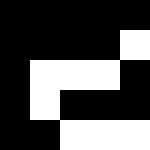[["black", "black", "black", "black", "black"], ["black", "black", "black", "black", "white"], ["black", "white", "white", "white", "black"], ["black", "white", "black", "black", "black"], ["black", "black", "white", "white", "white"]]